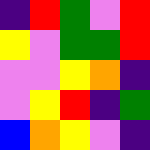[["indigo", "red", "green", "violet", "red"], ["yellow", "violet", "green", "green", "red"], ["violet", "violet", "yellow", "orange", "indigo"], ["violet", "yellow", "red", "indigo", "green"], ["blue", "orange", "yellow", "violet", "indigo"]]